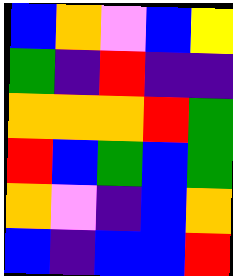[["blue", "orange", "violet", "blue", "yellow"], ["green", "indigo", "red", "indigo", "indigo"], ["orange", "orange", "orange", "red", "green"], ["red", "blue", "green", "blue", "green"], ["orange", "violet", "indigo", "blue", "orange"], ["blue", "indigo", "blue", "blue", "red"]]